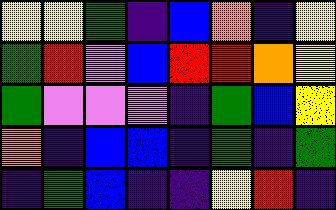[["yellow", "yellow", "green", "indigo", "blue", "orange", "indigo", "yellow"], ["green", "red", "violet", "blue", "red", "red", "orange", "yellow"], ["green", "violet", "violet", "violet", "indigo", "green", "blue", "yellow"], ["orange", "indigo", "blue", "blue", "indigo", "green", "indigo", "green"], ["indigo", "green", "blue", "indigo", "indigo", "yellow", "red", "indigo"]]